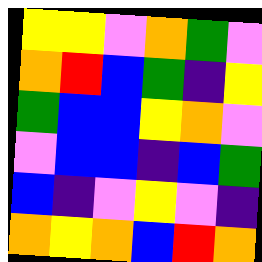[["yellow", "yellow", "violet", "orange", "green", "violet"], ["orange", "red", "blue", "green", "indigo", "yellow"], ["green", "blue", "blue", "yellow", "orange", "violet"], ["violet", "blue", "blue", "indigo", "blue", "green"], ["blue", "indigo", "violet", "yellow", "violet", "indigo"], ["orange", "yellow", "orange", "blue", "red", "orange"]]